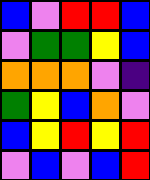[["blue", "violet", "red", "red", "blue"], ["violet", "green", "green", "yellow", "blue"], ["orange", "orange", "orange", "violet", "indigo"], ["green", "yellow", "blue", "orange", "violet"], ["blue", "yellow", "red", "yellow", "red"], ["violet", "blue", "violet", "blue", "red"]]